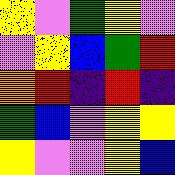[["yellow", "violet", "green", "yellow", "violet"], ["violet", "yellow", "blue", "green", "red"], ["orange", "red", "indigo", "red", "indigo"], ["green", "blue", "violet", "yellow", "yellow"], ["yellow", "violet", "violet", "yellow", "blue"]]